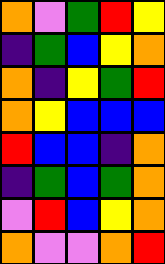[["orange", "violet", "green", "red", "yellow"], ["indigo", "green", "blue", "yellow", "orange"], ["orange", "indigo", "yellow", "green", "red"], ["orange", "yellow", "blue", "blue", "blue"], ["red", "blue", "blue", "indigo", "orange"], ["indigo", "green", "blue", "green", "orange"], ["violet", "red", "blue", "yellow", "orange"], ["orange", "violet", "violet", "orange", "red"]]